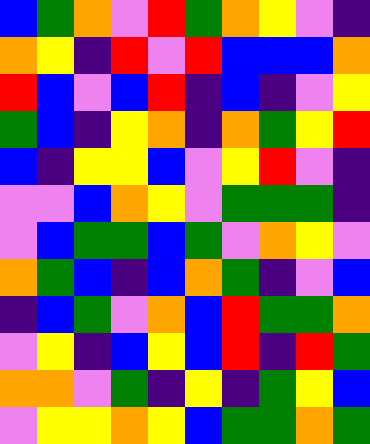[["blue", "green", "orange", "violet", "red", "green", "orange", "yellow", "violet", "indigo"], ["orange", "yellow", "indigo", "red", "violet", "red", "blue", "blue", "blue", "orange"], ["red", "blue", "violet", "blue", "red", "indigo", "blue", "indigo", "violet", "yellow"], ["green", "blue", "indigo", "yellow", "orange", "indigo", "orange", "green", "yellow", "red"], ["blue", "indigo", "yellow", "yellow", "blue", "violet", "yellow", "red", "violet", "indigo"], ["violet", "violet", "blue", "orange", "yellow", "violet", "green", "green", "green", "indigo"], ["violet", "blue", "green", "green", "blue", "green", "violet", "orange", "yellow", "violet"], ["orange", "green", "blue", "indigo", "blue", "orange", "green", "indigo", "violet", "blue"], ["indigo", "blue", "green", "violet", "orange", "blue", "red", "green", "green", "orange"], ["violet", "yellow", "indigo", "blue", "yellow", "blue", "red", "indigo", "red", "green"], ["orange", "orange", "violet", "green", "indigo", "yellow", "indigo", "green", "yellow", "blue"], ["violet", "yellow", "yellow", "orange", "yellow", "blue", "green", "green", "orange", "green"]]